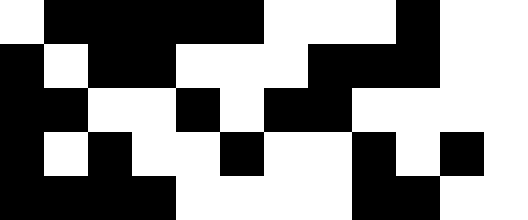[["white", "black", "black", "black", "black", "black", "white", "white", "white", "black", "white", "white"], ["black", "white", "black", "black", "white", "white", "white", "black", "black", "black", "white", "white"], ["black", "black", "white", "white", "black", "white", "black", "black", "white", "white", "white", "white"], ["black", "white", "black", "white", "white", "black", "white", "white", "black", "white", "black", "white"], ["black", "black", "black", "black", "white", "white", "white", "white", "black", "black", "white", "white"]]